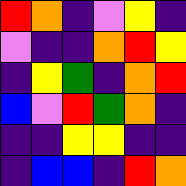[["red", "orange", "indigo", "violet", "yellow", "indigo"], ["violet", "indigo", "indigo", "orange", "red", "yellow"], ["indigo", "yellow", "green", "indigo", "orange", "red"], ["blue", "violet", "red", "green", "orange", "indigo"], ["indigo", "indigo", "yellow", "yellow", "indigo", "indigo"], ["indigo", "blue", "blue", "indigo", "red", "orange"]]